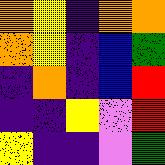[["orange", "yellow", "indigo", "orange", "orange"], ["orange", "yellow", "indigo", "blue", "green"], ["indigo", "orange", "indigo", "blue", "red"], ["indigo", "indigo", "yellow", "violet", "red"], ["yellow", "indigo", "indigo", "violet", "green"]]